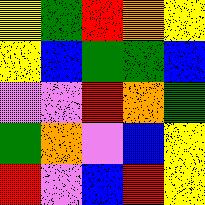[["yellow", "green", "red", "orange", "yellow"], ["yellow", "blue", "green", "green", "blue"], ["violet", "violet", "red", "orange", "green"], ["green", "orange", "violet", "blue", "yellow"], ["red", "violet", "blue", "red", "yellow"]]